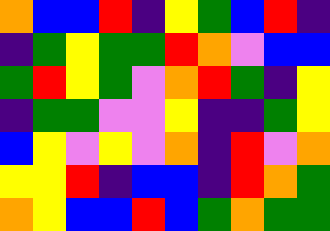[["orange", "blue", "blue", "red", "indigo", "yellow", "green", "blue", "red", "indigo"], ["indigo", "green", "yellow", "green", "green", "red", "orange", "violet", "blue", "blue"], ["green", "red", "yellow", "green", "violet", "orange", "red", "green", "indigo", "yellow"], ["indigo", "green", "green", "violet", "violet", "yellow", "indigo", "indigo", "green", "yellow"], ["blue", "yellow", "violet", "yellow", "violet", "orange", "indigo", "red", "violet", "orange"], ["yellow", "yellow", "red", "indigo", "blue", "blue", "indigo", "red", "orange", "green"], ["orange", "yellow", "blue", "blue", "red", "blue", "green", "orange", "green", "green"]]